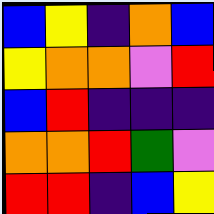[["blue", "yellow", "indigo", "orange", "blue"], ["yellow", "orange", "orange", "violet", "red"], ["blue", "red", "indigo", "indigo", "indigo"], ["orange", "orange", "red", "green", "violet"], ["red", "red", "indigo", "blue", "yellow"]]